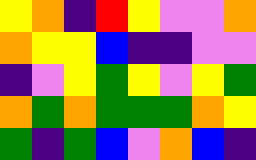[["yellow", "orange", "indigo", "red", "yellow", "violet", "violet", "orange"], ["orange", "yellow", "yellow", "blue", "indigo", "indigo", "violet", "violet"], ["indigo", "violet", "yellow", "green", "yellow", "violet", "yellow", "green"], ["orange", "green", "orange", "green", "green", "green", "orange", "yellow"], ["green", "indigo", "green", "blue", "violet", "orange", "blue", "indigo"]]